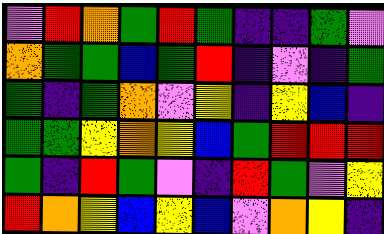[["violet", "red", "orange", "green", "red", "green", "indigo", "indigo", "green", "violet"], ["orange", "green", "green", "blue", "green", "red", "indigo", "violet", "indigo", "green"], ["green", "indigo", "green", "orange", "violet", "yellow", "indigo", "yellow", "blue", "indigo"], ["green", "green", "yellow", "orange", "yellow", "blue", "green", "red", "red", "red"], ["green", "indigo", "red", "green", "violet", "indigo", "red", "green", "violet", "yellow"], ["red", "orange", "yellow", "blue", "yellow", "blue", "violet", "orange", "yellow", "indigo"]]